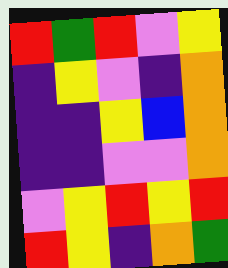[["red", "green", "red", "violet", "yellow"], ["indigo", "yellow", "violet", "indigo", "orange"], ["indigo", "indigo", "yellow", "blue", "orange"], ["indigo", "indigo", "violet", "violet", "orange"], ["violet", "yellow", "red", "yellow", "red"], ["red", "yellow", "indigo", "orange", "green"]]